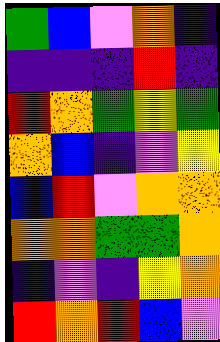[["green", "blue", "violet", "orange", "indigo"], ["indigo", "indigo", "indigo", "red", "indigo"], ["red", "orange", "green", "yellow", "green"], ["orange", "blue", "indigo", "violet", "yellow"], ["blue", "red", "violet", "orange", "orange"], ["orange", "orange", "green", "green", "orange"], ["indigo", "violet", "indigo", "yellow", "orange"], ["red", "orange", "red", "blue", "violet"]]